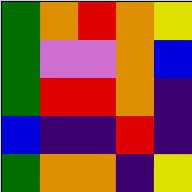[["green", "orange", "red", "orange", "yellow"], ["green", "violet", "violet", "orange", "blue"], ["green", "red", "red", "orange", "indigo"], ["blue", "indigo", "indigo", "red", "indigo"], ["green", "orange", "orange", "indigo", "yellow"]]